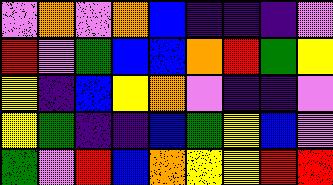[["violet", "orange", "violet", "orange", "blue", "indigo", "indigo", "indigo", "violet"], ["red", "violet", "green", "blue", "blue", "orange", "red", "green", "yellow"], ["yellow", "indigo", "blue", "yellow", "orange", "violet", "indigo", "indigo", "violet"], ["yellow", "green", "indigo", "indigo", "blue", "green", "yellow", "blue", "violet"], ["green", "violet", "red", "blue", "orange", "yellow", "yellow", "red", "red"]]